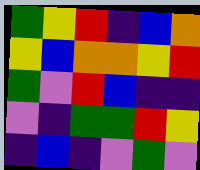[["green", "yellow", "red", "indigo", "blue", "orange"], ["yellow", "blue", "orange", "orange", "yellow", "red"], ["green", "violet", "red", "blue", "indigo", "indigo"], ["violet", "indigo", "green", "green", "red", "yellow"], ["indigo", "blue", "indigo", "violet", "green", "violet"]]